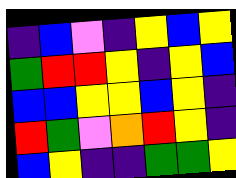[["indigo", "blue", "violet", "indigo", "yellow", "blue", "yellow"], ["green", "red", "red", "yellow", "indigo", "yellow", "blue"], ["blue", "blue", "yellow", "yellow", "blue", "yellow", "indigo"], ["red", "green", "violet", "orange", "red", "yellow", "indigo"], ["blue", "yellow", "indigo", "indigo", "green", "green", "yellow"]]